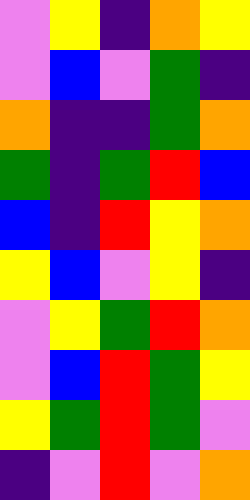[["violet", "yellow", "indigo", "orange", "yellow"], ["violet", "blue", "violet", "green", "indigo"], ["orange", "indigo", "indigo", "green", "orange"], ["green", "indigo", "green", "red", "blue"], ["blue", "indigo", "red", "yellow", "orange"], ["yellow", "blue", "violet", "yellow", "indigo"], ["violet", "yellow", "green", "red", "orange"], ["violet", "blue", "red", "green", "yellow"], ["yellow", "green", "red", "green", "violet"], ["indigo", "violet", "red", "violet", "orange"]]